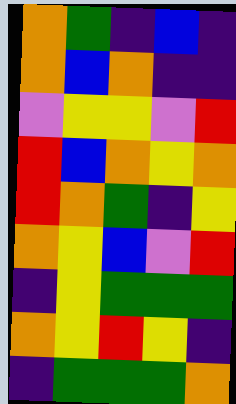[["orange", "green", "indigo", "blue", "indigo"], ["orange", "blue", "orange", "indigo", "indigo"], ["violet", "yellow", "yellow", "violet", "red"], ["red", "blue", "orange", "yellow", "orange"], ["red", "orange", "green", "indigo", "yellow"], ["orange", "yellow", "blue", "violet", "red"], ["indigo", "yellow", "green", "green", "green"], ["orange", "yellow", "red", "yellow", "indigo"], ["indigo", "green", "green", "green", "orange"]]